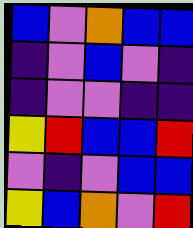[["blue", "violet", "orange", "blue", "blue"], ["indigo", "violet", "blue", "violet", "indigo"], ["indigo", "violet", "violet", "indigo", "indigo"], ["yellow", "red", "blue", "blue", "red"], ["violet", "indigo", "violet", "blue", "blue"], ["yellow", "blue", "orange", "violet", "red"]]